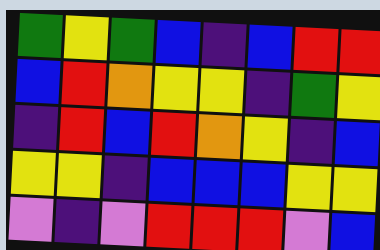[["green", "yellow", "green", "blue", "indigo", "blue", "red", "red"], ["blue", "red", "orange", "yellow", "yellow", "indigo", "green", "yellow"], ["indigo", "red", "blue", "red", "orange", "yellow", "indigo", "blue"], ["yellow", "yellow", "indigo", "blue", "blue", "blue", "yellow", "yellow"], ["violet", "indigo", "violet", "red", "red", "red", "violet", "blue"]]